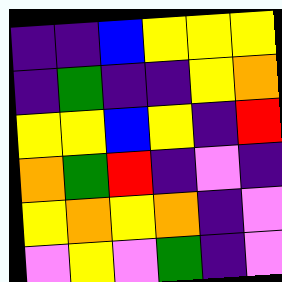[["indigo", "indigo", "blue", "yellow", "yellow", "yellow"], ["indigo", "green", "indigo", "indigo", "yellow", "orange"], ["yellow", "yellow", "blue", "yellow", "indigo", "red"], ["orange", "green", "red", "indigo", "violet", "indigo"], ["yellow", "orange", "yellow", "orange", "indigo", "violet"], ["violet", "yellow", "violet", "green", "indigo", "violet"]]